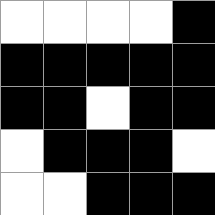[["white", "white", "white", "white", "black"], ["black", "black", "black", "black", "black"], ["black", "black", "white", "black", "black"], ["white", "black", "black", "black", "white"], ["white", "white", "black", "black", "black"]]